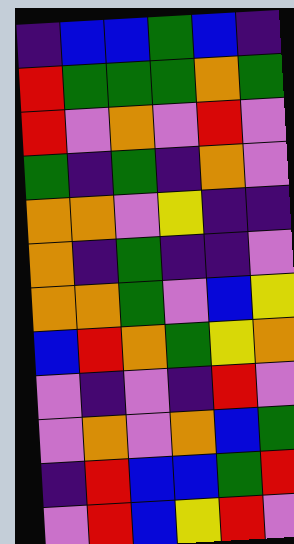[["indigo", "blue", "blue", "green", "blue", "indigo"], ["red", "green", "green", "green", "orange", "green"], ["red", "violet", "orange", "violet", "red", "violet"], ["green", "indigo", "green", "indigo", "orange", "violet"], ["orange", "orange", "violet", "yellow", "indigo", "indigo"], ["orange", "indigo", "green", "indigo", "indigo", "violet"], ["orange", "orange", "green", "violet", "blue", "yellow"], ["blue", "red", "orange", "green", "yellow", "orange"], ["violet", "indigo", "violet", "indigo", "red", "violet"], ["violet", "orange", "violet", "orange", "blue", "green"], ["indigo", "red", "blue", "blue", "green", "red"], ["violet", "red", "blue", "yellow", "red", "violet"]]